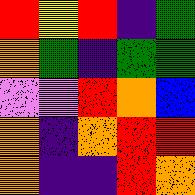[["red", "yellow", "red", "indigo", "green"], ["orange", "green", "indigo", "green", "green"], ["violet", "violet", "red", "orange", "blue"], ["orange", "indigo", "orange", "red", "red"], ["orange", "indigo", "indigo", "red", "orange"]]